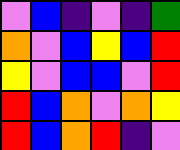[["violet", "blue", "indigo", "violet", "indigo", "green"], ["orange", "violet", "blue", "yellow", "blue", "red"], ["yellow", "violet", "blue", "blue", "violet", "red"], ["red", "blue", "orange", "violet", "orange", "yellow"], ["red", "blue", "orange", "red", "indigo", "violet"]]